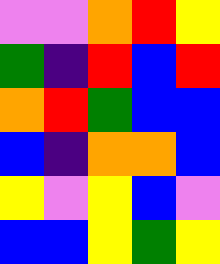[["violet", "violet", "orange", "red", "yellow"], ["green", "indigo", "red", "blue", "red"], ["orange", "red", "green", "blue", "blue"], ["blue", "indigo", "orange", "orange", "blue"], ["yellow", "violet", "yellow", "blue", "violet"], ["blue", "blue", "yellow", "green", "yellow"]]